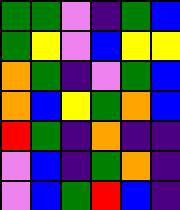[["green", "green", "violet", "indigo", "green", "blue"], ["green", "yellow", "violet", "blue", "yellow", "yellow"], ["orange", "green", "indigo", "violet", "green", "blue"], ["orange", "blue", "yellow", "green", "orange", "blue"], ["red", "green", "indigo", "orange", "indigo", "indigo"], ["violet", "blue", "indigo", "green", "orange", "indigo"], ["violet", "blue", "green", "red", "blue", "indigo"]]